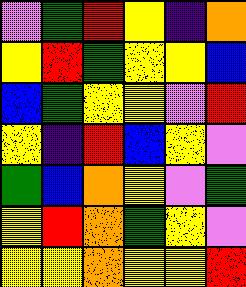[["violet", "green", "red", "yellow", "indigo", "orange"], ["yellow", "red", "green", "yellow", "yellow", "blue"], ["blue", "green", "yellow", "yellow", "violet", "red"], ["yellow", "indigo", "red", "blue", "yellow", "violet"], ["green", "blue", "orange", "yellow", "violet", "green"], ["yellow", "red", "orange", "green", "yellow", "violet"], ["yellow", "yellow", "orange", "yellow", "yellow", "red"]]